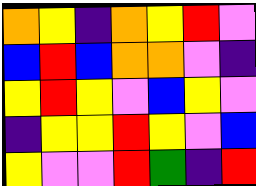[["orange", "yellow", "indigo", "orange", "yellow", "red", "violet"], ["blue", "red", "blue", "orange", "orange", "violet", "indigo"], ["yellow", "red", "yellow", "violet", "blue", "yellow", "violet"], ["indigo", "yellow", "yellow", "red", "yellow", "violet", "blue"], ["yellow", "violet", "violet", "red", "green", "indigo", "red"]]